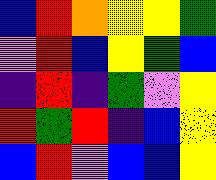[["blue", "red", "orange", "yellow", "yellow", "green"], ["violet", "red", "blue", "yellow", "green", "blue"], ["indigo", "red", "indigo", "green", "violet", "yellow"], ["red", "green", "red", "indigo", "blue", "yellow"], ["blue", "red", "violet", "blue", "blue", "yellow"]]